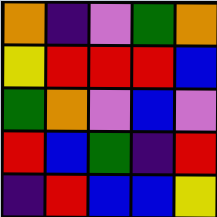[["orange", "indigo", "violet", "green", "orange"], ["yellow", "red", "red", "red", "blue"], ["green", "orange", "violet", "blue", "violet"], ["red", "blue", "green", "indigo", "red"], ["indigo", "red", "blue", "blue", "yellow"]]